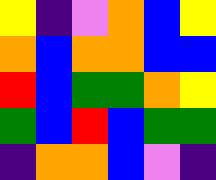[["yellow", "indigo", "violet", "orange", "blue", "yellow"], ["orange", "blue", "orange", "orange", "blue", "blue"], ["red", "blue", "green", "green", "orange", "yellow"], ["green", "blue", "red", "blue", "green", "green"], ["indigo", "orange", "orange", "blue", "violet", "indigo"]]